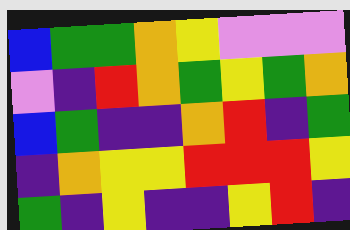[["blue", "green", "green", "orange", "yellow", "violet", "violet", "violet"], ["violet", "indigo", "red", "orange", "green", "yellow", "green", "orange"], ["blue", "green", "indigo", "indigo", "orange", "red", "indigo", "green"], ["indigo", "orange", "yellow", "yellow", "red", "red", "red", "yellow"], ["green", "indigo", "yellow", "indigo", "indigo", "yellow", "red", "indigo"]]